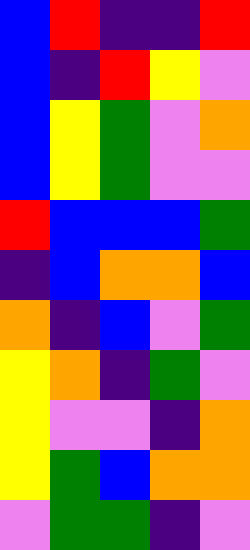[["blue", "red", "indigo", "indigo", "red"], ["blue", "indigo", "red", "yellow", "violet"], ["blue", "yellow", "green", "violet", "orange"], ["blue", "yellow", "green", "violet", "violet"], ["red", "blue", "blue", "blue", "green"], ["indigo", "blue", "orange", "orange", "blue"], ["orange", "indigo", "blue", "violet", "green"], ["yellow", "orange", "indigo", "green", "violet"], ["yellow", "violet", "violet", "indigo", "orange"], ["yellow", "green", "blue", "orange", "orange"], ["violet", "green", "green", "indigo", "violet"]]